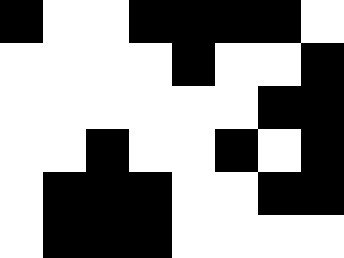[["black", "white", "white", "black", "black", "black", "black", "white"], ["white", "white", "white", "white", "black", "white", "white", "black"], ["white", "white", "white", "white", "white", "white", "black", "black"], ["white", "white", "black", "white", "white", "black", "white", "black"], ["white", "black", "black", "black", "white", "white", "black", "black"], ["white", "black", "black", "black", "white", "white", "white", "white"]]